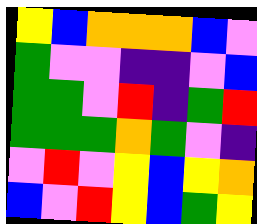[["yellow", "blue", "orange", "orange", "orange", "blue", "violet"], ["green", "violet", "violet", "indigo", "indigo", "violet", "blue"], ["green", "green", "violet", "red", "indigo", "green", "red"], ["green", "green", "green", "orange", "green", "violet", "indigo"], ["violet", "red", "violet", "yellow", "blue", "yellow", "orange"], ["blue", "violet", "red", "yellow", "blue", "green", "yellow"]]